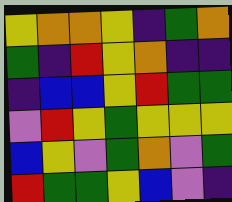[["yellow", "orange", "orange", "yellow", "indigo", "green", "orange"], ["green", "indigo", "red", "yellow", "orange", "indigo", "indigo"], ["indigo", "blue", "blue", "yellow", "red", "green", "green"], ["violet", "red", "yellow", "green", "yellow", "yellow", "yellow"], ["blue", "yellow", "violet", "green", "orange", "violet", "green"], ["red", "green", "green", "yellow", "blue", "violet", "indigo"]]